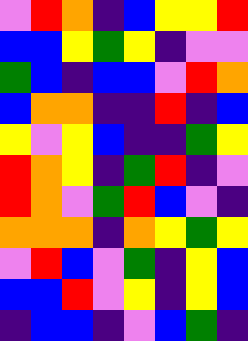[["violet", "red", "orange", "indigo", "blue", "yellow", "yellow", "red"], ["blue", "blue", "yellow", "green", "yellow", "indigo", "violet", "violet"], ["green", "blue", "indigo", "blue", "blue", "violet", "red", "orange"], ["blue", "orange", "orange", "indigo", "indigo", "red", "indigo", "blue"], ["yellow", "violet", "yellow", "blue", "indigo", "indigo", "green", "yellow"], ["red", "orange", "yellow", "indigo", "green", "red", "indigo", "violet"], ["red", "orange", "violet", "green", "red", "blue", "violet", "indigo"], ["orange", "orange", "orange", "indigo", "orange", "yellow", "green", "yellow"], ["violet", "red", "blue", "violet", "green", "indigo", "yellow", "blue"], ["blue", "blue", "red", "violet", "yellow", "indigo", "yellow", "blue"], ["indigo", "blue", "blue", "indigo", "violet", "blue", "green", "indigo"]]